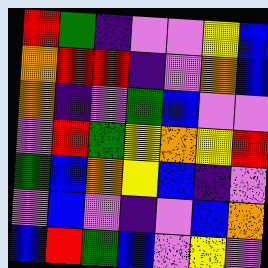[["red", "green", "indigo", "violet", "violet", "yellow", "blue"], ["orange", "red", "red", "indigo", "violet", "orange", "blue"], ["orange", "indigo", "violet", "green", "blue", "violet", "violet"], ["violet", "red", "green", "yellow", "orange", "yellow", "red"], ["green", "blue", "orange", "yellow", "blue", "indigo", "violet"], ["violet", "blue", "violet", "indigo", "violet", "blue", "orange"], ["blue", "red", "green", "blue", "violet", "yellow", "violet"]]